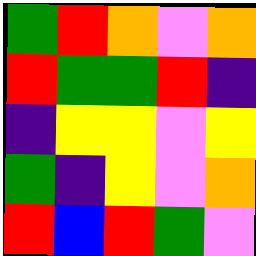[["green", "red", "orange", "violet", "orange"], ["red", "green", "green", "red", "indigo"], ["indigo", "yellow", "yellow", "violet", "yellow"], ["green", "indigo", "yellow", "violet", "orange"], ["red", "blue", "red", "green", "violet"]]